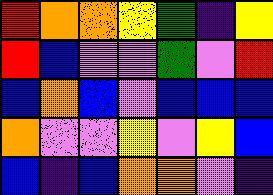[["red", "orange", "orange", "yellow", "green", "indigo", "yellow"], ["red", "blue", "violet", "violet", "green", "violet", "red"], ["blue", "orange", "blue", "violet", "blue", "blue", "blue"], ["orange", "violet", "violet", "yellow", "violet", "yellow", "blue"], ["blue", "indigo", "blue", "orange", "orange", "violet", "indigo"]]